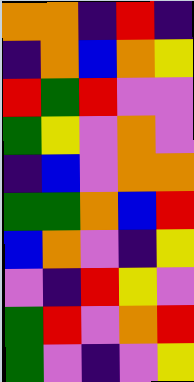[["orange", "orange", "indigo", "red", "indigo"], ["indigo", "orange", "blue", "orange", "yellow"], ["red", "green", "red", "violet", "violet"], ["green", "yellow", "violet", "orange", "violet"], ["indigo", "blue", "violet", "orange", "orange"], ["green", "green", "orange", "blue", "red"], ["blue", "orange", "violet", "indigo", "yellow"], ["violet", "indigo", "red", "yellow", "violet"], ["green", "red", "violet", "orange", "red"], ["green", "violet", "indigo", "violet", "yellow"]]